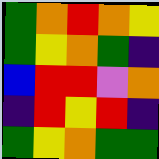[["green", "orange", "red", "orange", "yellow"], ["green", "yellow", "orange", "green", "indigo"], ["blue", "red", "red", "violet", "orange"], ["indigo", "red", "yellow", "red", "indigo"], ["green", "yellow", "orange", "green", "green"]]